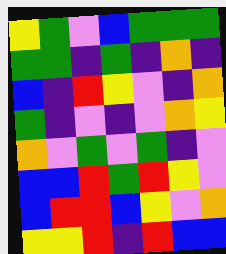[["yellow", "green", "violet", "blue", "green", "green", "green"], ["green", "green", "indigo", "green", "indigo", "orange", "indigo"], ["blue", "indigo", "red", "yellow", "violet", "indigo", "orange"], ["green", "indigo", "violet", "indigo", "violet", "orange", "yellow"], ["orange", "violet", "green", "violet", "green", "indigo", "violet"], ["blue", "blue", "red", "green", "red", "yellow", "violet"], ["blue", "red", "red", "blue", "yellow", "violet", "orange"], ["yellow", "yellow", "red", "indigo", "red", "blue", "blue"]]